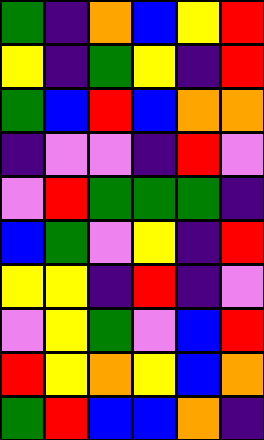[["green", "indigo", "orange", "blue", "yellow", "red"], ["yellow", "indigo", "green", "yellow", "indigo", "red"], ["green", "blue", "red", "blue", "orange", "orange"], ["indigo", "violet", "violet", "indigo", "red", "violet"], ["violet", "red", "green", "green", "green", "indigo"], ["blue", "green", "violet", "yellow", "indigo", "red"], ["yellow", "yellow", "indigo", "red", "indigo", "violet"], ["violet", "yellow", "green", "violet", "blue", "red"], ["red", "yellow", "orange", "yellow", "blue", "orange"], ["green", "red", "blue", "blue", "orange", "indigo"]]